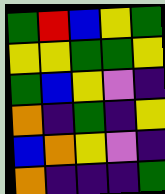[["green", "red", "blue", "yellow", "green"], ["yellow", "yellow", "green", "green", "yellow"], ["green", "blue", "yellow", "violet", "indigo"], ["orange", "indigo", "green", "indigo", "yellow"], ["blue", "orange", "yellow", "violet", "indigo"], ["orange", "indigo", "indigo", "indigo", "green"]]